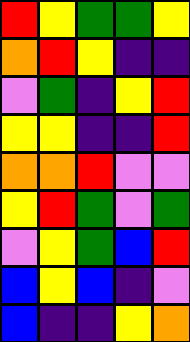[["red", "yellow", "green", "green", "yellow"], ["orange", "red", "yellow", "indigo", "indigo"], ["violet", "green", "indigo", "yellow", "red"], ["yellow", "yellow", "indigo", "indigo", "red"], ["orange", "orange", "red", "violet", "violet"], ["yellow", "red", "green", "violet", "green"], ["violet", "yellow", "green", "blue", "red"], ["blue", "yellow", "blue", "indigo", "violet"], ["blue", "indigo", "indigo", "yellow", "orange"]]